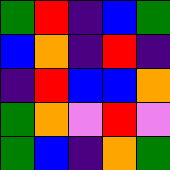[["green", "red", "indigo", "blue", "green"], ["blue", "orange", "indigo", "red", "indigo"], ["indigo", "red", "blue", "blue", "orange"], ["green", "orange", "violet", "red", "violet"], ["green", "blue", "indigo", "orange", "green"]]